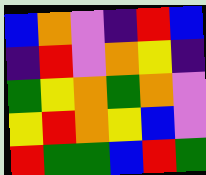[["blue", "orange", "violet", "indigo", "red", "blue"], ["indigo", "red", "violet", "orange", "yellow", "indigo"], ["green", "yellow", "orange", "green", "orange", "violet"], ["yellow", "red", "orange", "yellow", "blue", "violet"], ["red", "green", "green", "blue", "red", "green"]]